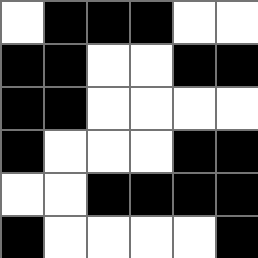[["white", "black", "black", "black", "white", "white"], ["black", "black", "white", "white", "black", "black"], ["black", "black", "white", "white", "white", "white"], ["black", "white", "white", "white", "black", "black"], ["white", "white", "black", "black", "black", "black"], ["black", "white", "white", "white", "white", "black"]]